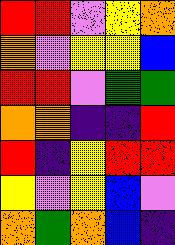[["red", "red", "violet", "yellow", "orange"], ["orange", "violet", "yellow", "yellow", "blue"], ["red", "red", "violet", "green", "green"], ["orange", "orange", "indigo", "indigo", "red"], ["red", "indigo", "yellow", "red", "red"], ["yellow", "violet", "yellow", "blue", "violet"], ["orange", "green", "orange", "blue", "indigo"]]